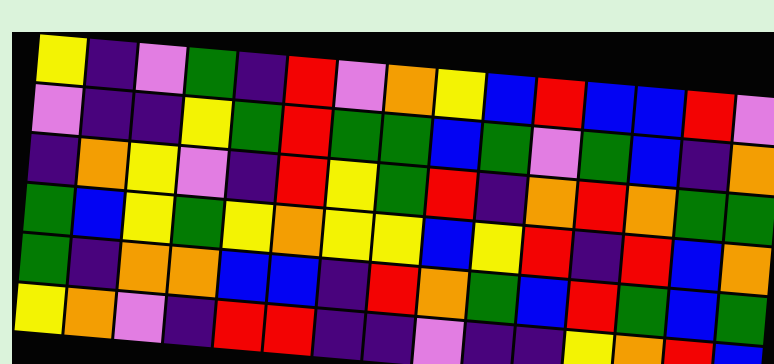[["yellow", "indigo", "violet", "green", "indigo", "red", "violet", "orange", "yellow", "blue", "red", "blue", "blue", "red", "violet"], ["violet", "indigo", "indigo", "yellow", "green", "red", "green", "green", "blue", "green", "violet", "green", "blue", "indigo", "orange"], ["indigo", "orange", "yellow", "violet", "indigo", "red", "yellow", "green", "red", "indigo", "orange", "red", "orange", "green", "green"], ["green", "blue", "yellow", "green", "yellow", "orange", "yellow", "yellow", "blue", "yellow", "red", "indigo", "red", "blue", "orange"], ["green", "indigo", "orange", "orange", "blue", "blue", "indigo", "red", "orange", "green", "blue", "red", "green", "blue", "green"], ["yellow", "orange", "violet", "indigo", "red", "red", "indigo", "indigo", "violet", "indigo", "indigo", "yellow", "orange", "red", "blue"]]